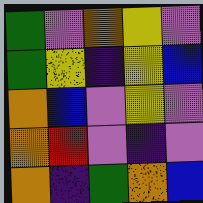[["green", "violet", "orange", "yellow", "violet"], ["green", "yellow", "indigo", "yellow", "blue"], ["orange", "blue", "violet", "yellow", "violet"], ["orange", "red", "violet", "indigo", "violet"], ["orange", "indigo", "green", "orange", "blue"]]